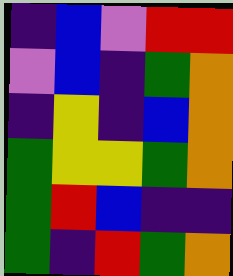[["indigo", "blue", "violet", "red", "red"], ["violet", "blue", "indigo", "green", "orange"], ["indigo", "yellow", "indigo", "blue", "orange"], ["green", "yellow", "yellow", "green", "orange"], ["green", "red", "blue", "indigo", "indigo"], ["green", "indigo", "red", "green", "orange"]]